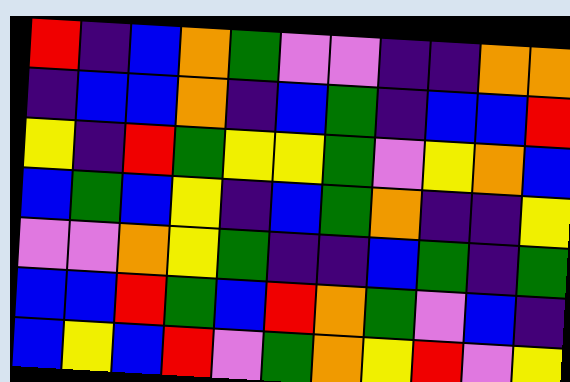[["red", "indigo", "blue", "orange", "green", "violet", "violet", "indigo", "indigo", "orange", "orange"], ["indigo", "blue", "blue", "orange", "indigo", "blue", "green", "indigo", "blue", "blue", "red"], ["yellow", "indigo", "red", "green", "yellow", "yellow", "green", "violet", "yellow", "orange", "blue"], ["blue", "green", "blue", "yellow", "indigo", "blue", "green", "orange", "indigo", "indigo", "yellow"], ["violet", "violet", "orange", "yellow", "green", "indigo", "indigo", "blue", "green", "indigo", "green"], ["blue", "blue", "red", "green", "blue", "red", "orange", "green", "violet", "blue", "indigo"], ["blue", "yellow", "blue", "red", "violet", "green", "orange", "yellow", "red", "violet", "yellow"]]